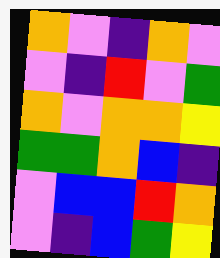[["orange", "violet", "indigo", "orange", "violet"], ["violet", "indigo", "red", "violet", "green"], ["orange", "violet", "orange", "orange", "yellow"], ["green", "green", "orange", "blue", "indigo"], ["violet", "blue", "blue", "red", "orange"], ["violet", "indigo", "blue", "green", "yellow"]]